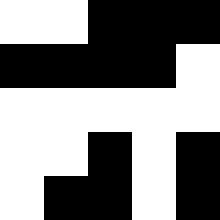[["white", "white", "black", "black", "black"], ["black", "black", "black", "black", "white"], ["white", "white", "white", "white", "white"], ["white", "white", "black", "white", "black"], ["white", "black", "black", "white", "black"]]